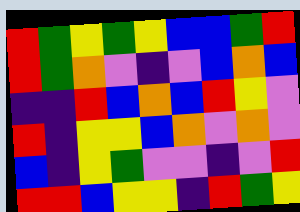[["red", "green", "yellow", "green", "yellow", "blue", "blue", "green", "red"], ["red", "green", "orange", "violet", "indigo", "violet", "blue", "orange", "blue"], ["indigo", "indigo", "red", "blue", "orange", "blue", "red", "yellow", "violet"], ["red", "indigo", "yellow", "yellow", "blue", "orange", "violet", "orange", "violet"], ["blue", "indigo", "yellow", "green", "violet", "violet", "indigo", "violet", "red"], ["red", "red", "blue", "yellow", "yellow", "indigo", "red", "green", "yellow"]]